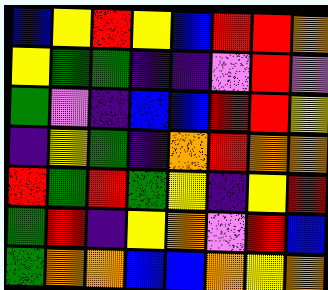[["blue", "yellow", "red", "yellow", "blue", "red", "red", "orange"], ["yellow", "green", "green", "indigo", "indigo", "violet", "red", "violet"], ["green", "violet", "indigo", "blue", "blue", "red", "red", "yellow"], ["indigo", "yellow", "green", "indigo", "orange", "red", "orange", "orange"], ["red", "green", "red", "green", "yellow", "indigo", "yellow", "red"], ["green", "red", "indigo", "yellow", "orange", "violet", "red", "blue"], ["green", "orange", "orange", "blue", "blue", "orange", "yellow", "orange"]]